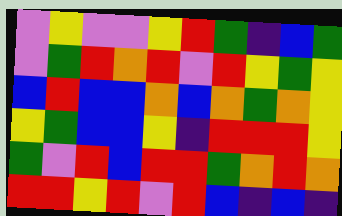[["violet", "yellow", "violet", "violet", "yellow", "red", "green", "indigo", "blue", "green"], ["violet", "green", "red", "orange", "red", "violet", "red", "yellow", "green", "yellow"], ["blue", "red", "blue", "blue", "orange", "blue", "orange", "green", "orange", "yellow"], ["yellow", "green", "blue", "blue", "yellow", "indigo", "red", "red", "red", "yellow"], ["green", "violet", "red", "blue", "red", "red", "green", "orange", "red", "orange"], ["red", "red", "yellow", "red", "violet", "red", "blue", "indigo", "blue", "indigo"]]